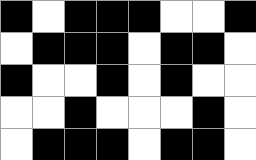[["black", "white", "black", "black", "black", "white", "white", "black"], ["white", "black", "black", "black", "white", "black", "black", "white"], ["black", "white", "white", "black", "white", "black", "white", "white"], ["white", "white", "black", "white", "white", "white", "black", "white"], ["white", "black", "black", "black", "white", "black", "black", "white"]]